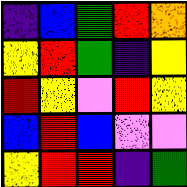[["indigo", "blue", "green", "red", "orange"], ["yellow", "red", "green", "indigo", "yellow"], ["red", "yellow", "violet", "red", "yellow"], ["blue", "red", "blue", "violet", "violet"], ["yellow", "red", "red", "indigo", "green"]]